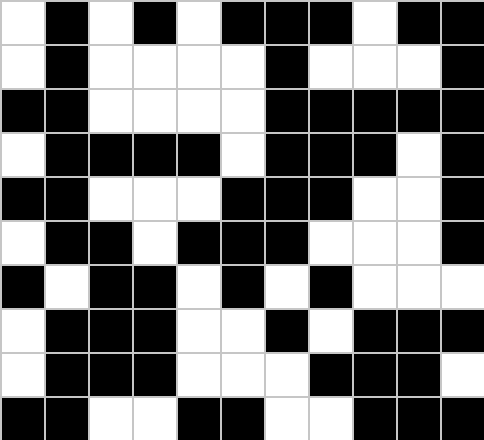[["white", "black", "white", "black", "white", "black", "black", "black", "white", "black", "black"], ["white", "black", "white", "white", "white", "white", "black", "white", "white", "white", "black"], ["black", "black", "white", "white", "white", "white", "black", "black", "black", "black", "black"], ["white", "black", "black", "black", "black", "white", "black", "black", "black", "white", "black"], ["black", "black", "white", "white", "white", "black", "black", "black", "white", "white", "black"], ["white", "black", "black", "white", "black", "black", "black", "white", "white", "white", "black"], ["black", "white", "black", "black", "white", "black", "white", "black", "white", "white", "white"], ["white", "black", "black", "black", "white", "white", "black", "white", "black", "black", "black"], ["white", "black", "black", "black", "white", "white", "white", "black", "black", "black", "white"], ["black", "black", "white", "white", "black", "black", "white", "white", "black", "black", "black"]]